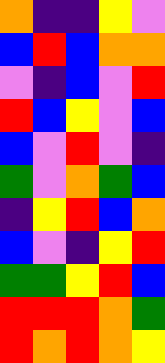[["orange", "indigo", "indigo", "yellow", "violet"], ["blue", "red", "blue", "orange", "orange"], ["violet", "indigo", "blue", "violet", "red"], ["red", "blue", "yellow", "violet", "blue"], ["blue", "violet", "red", "violet", "indigo"], ["green", "violet", "orange", "green", "blue"], ["indigo", "yellow", "red", "blue", "orange"], ["blue", "violet", "indigo", "yellow", "red"], ["green", "green", "yellow", "red", "blue"], ["red", "red", "red", "orange", "green"], ["red", "orange", "red", "orange", "yellow"]]